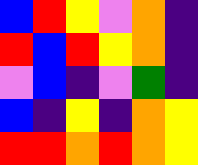[["blue", "red", "yellow", "violet", "orange", "indigo"], ["red", "blue", "red", "yellow", "orange", "indigo"], ["violet", "blue", "indigo", "violet", "green", "indigo"], ["blue", "indigo", "yellow", "indigo", "orange", "yellow"], ["red", "red", "orange", "red", "orange", "yellow"]]